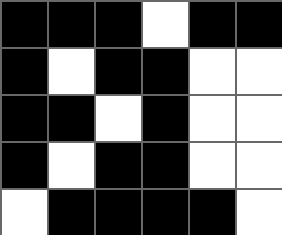[["black", "black", "black", "white", "black", "black"], ["black", "white", "black", "black", "white", "white"], ["black", "black", "white", "black", "white", "white"], ["black", "white", "black", "black", "white", "white"], ["white", "black", "black", "black", "black", "white"]]